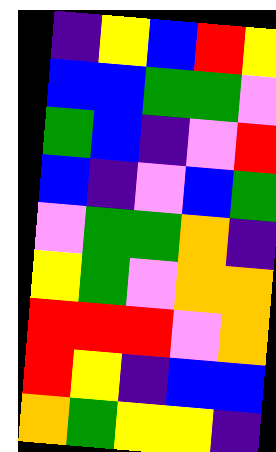[["indigo", "yellow", "blue", "red", "yellow"], ["blue", "blue", "green", "green", "violet"], ["green", "blue", "indigo", "violet", "red"], ["blue", "indigo", "violet", "blue", "green"], ["violet", "green", "green", "orange", "indigo"], ["yellow", "green", "violet", "orange", "orange"], ["red", "red", "red", "violet", "orange"], ["red", "yellow", "indigo", "blue", "blue"], ["orange", "green", "yellow", "yellow", "indigo"]]